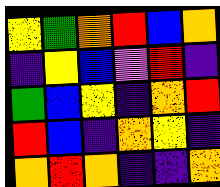[["yellow", "green", "orange", "red", "blue", "orange"], ["indigo", "yellow", "blue", "violet", "red", "indigo"], ["green", "blue", "yellow", "indigo", "orange", "red"], ["red", "blue", "indigo", "orange", "yellow", "indigo"], ["orange", "red", "orange", "indigo", "indigo", "orange"]]